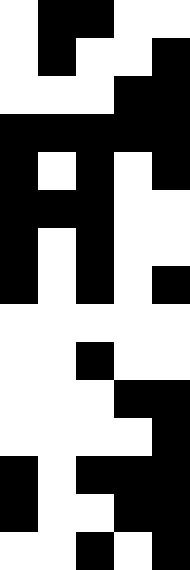[["white", "black", "black", "white", "white"], ["white", "black", "white", "white", "black"], ["white", "white", "white", "black", "black"], ["black", "black", "black", "black", "black"], ["black", "white", "black", "white", "black"], ["black", "black", "black", "white", "white"], ["black", "white", "black", "white", "white"], ["black", "white", "black", "white", "black"], ["white", "white", "white", "white", "white"], ["white", "white", "black", "white", "white"], ["white", "white", "white", "black", "black"], ["white", "white", "white", "white", "black"], ["black", "white", "black", "black", "black"], ["black", "white", "white", "black", "black"], ["white", "white", "black", "white", "black"]]